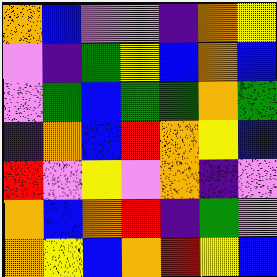[["orange", "blue", "violet", "violet", "indigo", "orange", "yellow"], ["violet", "indigo", "green", "yellow", "blue", "orange", "blue"], ["violet", "green", "blue", "green", "green", "orange", "green"], ["indigo", "orange", "blue", "red", "orange", "yellow", "blue"], ["red", "violet", "yellow", "violet", "orange", "indigo", "violet"], ["orange", "blue", "orange", "red", "indigo", "green", "violet"], ["orange", "yellow", "blue", "orange", "red", "yellow", "blue"]]